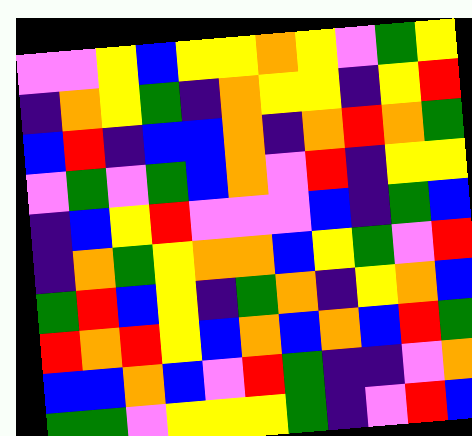[["violet", "violet", "yellow", "blue", "yellow", "yellow", "orange", "yellow", "violet", "green", "yellow"], ["indigo", "orange", "yellow", "green", "indigo", "orange", "yellow", "yellow", "indigo", "yellow", "red"], ["blue", "red", "indigo", "blue", "blue", "orange", "indigo", "orange", "red", "orange", "green"], ["violet", "green", "violet", "green", "blue", "orange", "violet", "red", "indigo", "yellow", "yellow"], ["indigo", "blue", "yellow", "red", "violet", "violet", "violet", "blue", "indigo", "green", "blue"], ["indigo", "orange", "green", "yellow", "orange", "orange", "blue", "yellow", "green", "violet", "red"], ["green", "red", "blue", "yellow", "indigo", "green", "orange", "indigo", "yellow", "orange", "blue"], ["red", "orange", "red", "yellow", "blue", "orange", "blue", "orange", "blue", "red", "green"], ["blue", "blue", "orange", "blue", "violet", "red", "green", "indigo", "indigo", "violet", "orange"], ["green", "green", "violet", "yellow", "yellow", "yellow", "green", "indigo", "violet", "red", "blue"]]